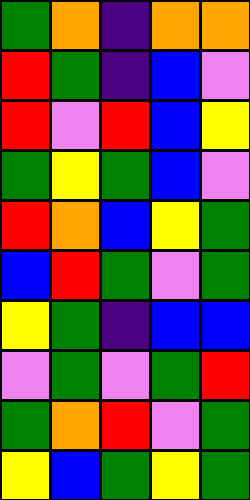[["green", "orange", "indigo", "orange", "orange"], ["red", "green", "indigo", "blue", "violet"], ["red", "violet", "red", "blue", "yellow"], ["green", "yellow", "green", "blue", "violet"], ["red", "orange", "blue", "yellow", "green"], ["blue", "red", "green", "violet", "green"], ["yellow", "green", "indigo", "blue", "blue"], ["violet", "green", "violet", "green", "red"], ["green", "orange", "red", "violet", "green"], ["yellow", "blue", "green", "yellow", "green"]]